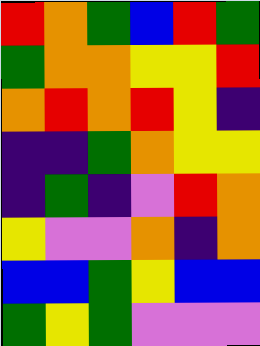[["red", "orange", "green", "blue", "red", "green"], ["green", "orange", "orange", "yellow", "yellow", "red"], ["orange", "red", "orange", "red", "yellow", "indigo"], ["indigo", "indigo", "green", "orange", "yellow", "yellow"], ["indigo", "green", "indigo", "violet", "red", "orange"], ["yellow", "violet", "violet", "orange", "indigo", "orange"], ["blue", "blue", "green", "yellow", "blue", "blue"], ["green", "yellow", "green", "violet", "violet", "violet"]]